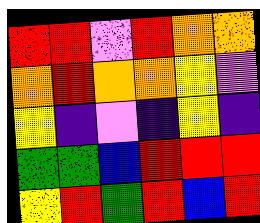[["red", "red", "violet", "red", "orange", "orange"], ["orange", "red", "orange", "orange", "yellow", "violet"], ["yellow", "indigo", "violet", "indigo", "yellow", "indigo"], ["green", "green", "blue", "red", "red", "red"], ["yellow", "red", "green", "red", "blue", "red"]]